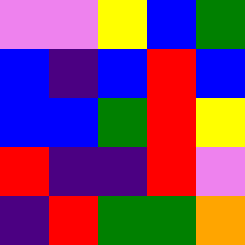[["violet", "violet", "yellow", "blue", "green"], ["blue", "indigo", "blue", "red", "blue"], ["blue", "blue", "green", "red", "yellow"], ["red", "indigo", "indigo", "red", "violet"], ["indigo", "red", "green", "green", "orange"]]